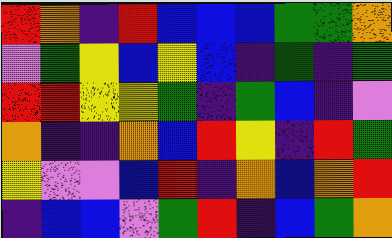[["red", "orange", "indigo", "red", "blue", "blue", "blue", "green", "green", "orange"], ["violet", "green", "yellow", "blue", "yellow", "blue", "indigo", "green", "indigo", "green"], ["red", "red", "yellow", "yellow", "green", "indigo", "green", "blue", "indigo", "violet"], ["orange", "indigo", "indigo", "orange", "blue", "red", "yellow", "indigo", "red", "green"], ["yellow", "violet", "violet", "blue", "red", "indigo", "orange", "blue", "orange", "red"], ["indigo", "blue", "blue", "violet", "green", "red", "indigo", "blue", "green", "orange"]]